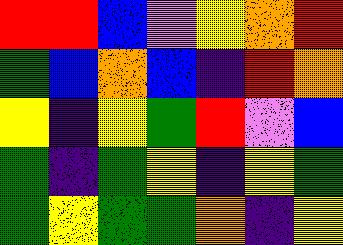[["red", "red", "blue", "violet", "yellow", "orange", "red"], ["green", "blue", "orange", "blue", "indigo", "red", "orange"], ["yellow", "indigo", "yellow", "green", "red", "violet", "blue"], ["green", "indigo", "green", "yellow", "indigo", "yellow", "green"], ["green", "yellow", "green", "green", "orange", "indigo", "yellow"]]